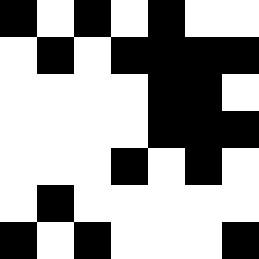[["black", "white", "black", "white", "black", "white", "white"], ["white", "black", "white", "black", "black", "black", "black"], ["white", "white", "white", "white", "black", "black", "white"], ["white", "white", "white", "white", "black", "black", "black"], ["white", "white", "white", "black", "white", "black", "white"], ["white", "black", "white", "white", "white", "white", "white"], ["black", "white", "black", "white", "white", "white", "black"]]